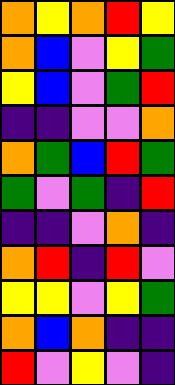[["orange", "yellow", "orange", "red", "yellow"], ["orange", "blue", "violet", "yellow", "green"], ["yellow", "blue", "violet", "green", "red"], ["indigo", "indigo", "violet", "violet", "orange"], ["orange", "green", "blue", "red", "green"], ["green", "violet", "green", "indigo", "red"], ["indigo", "indigo", "violet", "orange", "indigo"], ["orange", "red", "indigo", "red", "violet"], ["yellow", "yellow", "violet", "yellow", "green"], ["orange", "blue", "orange", "indigo", "indigo"], ["red", "violet", "yellow", "violet", "indigo"]]